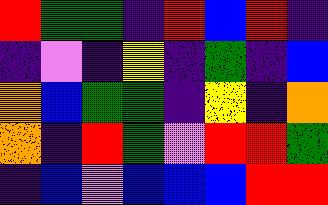[["red", "green", "green", "indigo", "red", "blue", "red", "indigo"], ["indigo", "violet", "indigo", "yellow", "indigo", "green", "indigo", "blue"], ["orange", "blue", "green", "green", "indigo", "yellow", "indigo", "orange"], ["orange", "indigo", "red", "green", "violet", "red", "red", "green"], ["indigo", "blue", "violet", "blue", "blue", "blue", "red", "red"]]